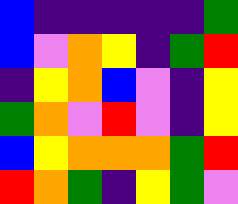[["blue", "indigo", "indigo", "indigo", "indigo", "indigo", "green"], ["blue", "violet", "orange", "yellow", "indigo", "green", "red"], ["indigo", "yellow", "orange", "blue", "violet", "indigo", "yellow"], ["green", "orange", "violet", "red", "violet", "indigo", "yellow"], ["blue", "yellow", "orange", "orange", "orange", "green", "red"], ["red", "orange", "green", "indigo", "yellow", "green", "violet"]]